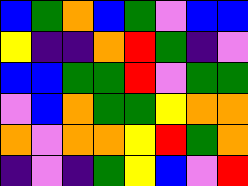[["blue", "green", "orange", "blue", "green", "violet", "blue", "blue"], ["yellow", "indigo", "indigo", "orange", "red", "green", "indigo", "violet"], ["blue", "blue", "green", "green", "red", "violet", "green", "green"], ["violet", "blue", "orange", "green", "green", "yellow", "orange", "orange"], ["orange", "violet", "orange", "orange", "yellow", "red", "green", "orange"], ["indigo", "violet", "indigo", "green", "yellow", "blue", "violet", "red"]]